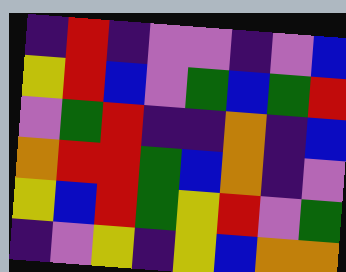[["indigo", "red", "indigo", "violet", "violet", "indigo", "violet", "blue"], ["yellow", "red", "blue", "violet", "green", "blue", "green", "red"], ["violet", "green", "red", "indigo", "indigo", "orange", "indigo", "blue"], ["orange", "red", "red", "green", "blue", "orange", "indigo", "violet"], ["yellow", "blue", "red", "green", "yellow", "red", "violet", "green"], ["indigo", "violet", "yellow", "indigo", "yellow", "blue", "orange", "orange"]]